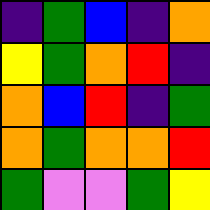[["indigo", "green", "blue", "indigo", "orange"], ["yellow", "green", "orange", "red", "indigo"], ["orange", "blue", "red", "indigo", "green"], ["orange", "green", "orange", "orange", "red"], ["green", "violet", "violet", "green", "yellow"]]